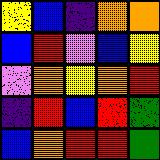[["yellow", "blue", "indigo", "orange", "orange"], ["blue", "red", "violet", "blue", "yellow"], ["violet", "orange", "yellow", "orange", "red"], ["indigo", "red", "blue", "red", "green"], ["blue", "orange", "red", "red", "green"]]